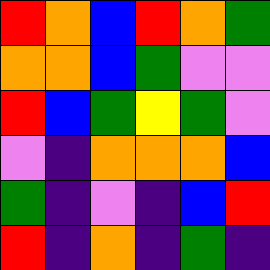[["red", "orange", "blue", "red", "orange", "green"], ["orange", "orange", "blue", "green", "violet", "violet"], ["red", "blue", "green", "yellow", "green", "violet"], ["violet", "indigo", "orange", "orange", "orange", "blue"], ["green", "indigo", "violet", "indigo", "blue", "red"], ["red", "indigo", "orange", "indigo", "green", "indigo"]]